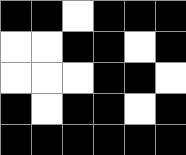[["black", "black", "white", "black", "black", "black"], ["white", "white", "black", "black", "white", "black"], ["white", "white", "white", "black", "black", "white"], ["black", "white", "black", "black", "white", "black"], ["black", "black", "black", "black", "black", "black"]]